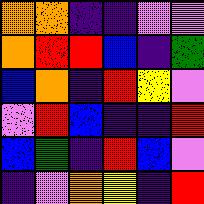[["orange", "orange", "indigo", "indigo", "violet", "violet"], ["orange", "red", "red", "blue", "indigo", "green"], ["blue", "orange", "indigo", "red", "yellow", "violet"], ["violet", "red", "blue", "indigo", "indigo", "red"], ["blue", "green", "indigo", "red", "blue", "violet"], ["indigo", "violet", "orange", "yellow", "indigo", "red"]]